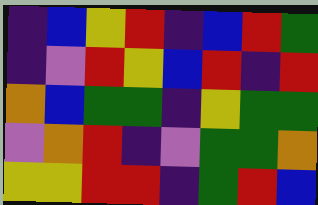[["indigo", "blue", "yellow", "red", "indigo", "blue", "red", "green"], ["indigo", "violet", "red", "yellow", "blue", "red", "indigo", "red"], ["orange", "blue", "green", "green", "indigo", "yellow", "green", "green"], ["violet", "orange", "red", "indigo", "violet", "green", "green", "orange"], ["yellow", "yellow", "red", "red", "indigo", "green", "red", "blue"]]